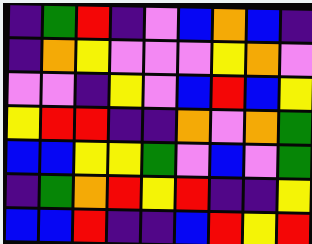[["indigo", "green", "red", "indigo", "violet", "blue", "orange", "blue", "indigo"], ["indigo", "orange", "yellow", "violet", "violet", "violet", "yellow", "orange", "violet"], ["violet", "violet", "indigo", "yellow", "violet", "blue", "red", "blue", "yellow"], ["yellow", "red", "red", "indigo", "indigo", "orange", "violet", "orange", "green"], ["blue", "blue", "yellow", "yellow", "green", "violet", "blue", "violet", "green"], ["indigo", "green", "orange", "red", "yellow", "red", "indigo", "indigo", "yellow"], ["blue", "blue", "red", "indigo", "indigo", "blue", "red", "yellow", "red"]]